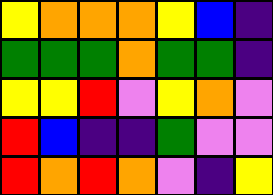[["yellow", "orange", "orange", "orange", "yellow", "blue", "indigo"], ["green", "green", "green", "orange", "green", "green", "indigo"], ["yellow", "yellow", "red", "violet", "yellow", "orange", "violet"], ["red", "blue", "indigo", "indigo", "green", "violet", "violet"], ["red", "orange", "red", "orange", "violet", "indigo", "yellow"]]